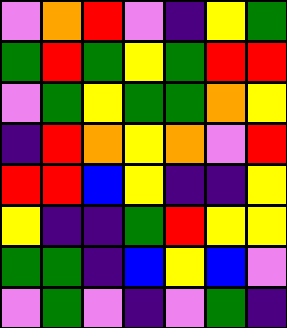[["violet", "orange", "red", "violet", "indigo", "yellow", "green"], ["green", "red", "green", "yellow", "green", "red", "red"], ["violet", "green", "yellow", "green", "green", "orange", "yellow"], ["indigo", "red", "orange", "yellow", "orange", "violet", "red"], ["red", "red", "blue", "yellow", "indigo", "indigo", "yellow"], ["yellow", "indigo", "indigo", "green", "red", "yellow", "yellow"], ["green", "green", "indigo", "blue", "yellow", "blue", "violet"], ["violet", "green", "violet", "indigo", "violet", "green", "indigo"]]